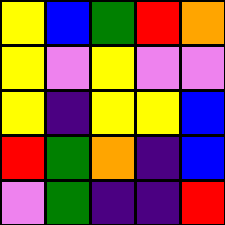[["yellow", "blue", "green", "red", "orange"], ["yellow", "violet", "yellow", "violet", "violet"], ["yellow", "indigo", "yellow", "yellow", "blue"], ["red", "green", "orange", "indigo", "blue"], ["violet", "green", "indigo", "indigo", "red"]]